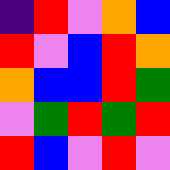[["indigo", "red", "violet", "orange", "blue"], ["red", "violet", "blue", "red", "orange"], ["orange", "blue", "blue", "red", "green"], ["violet", "green", "red", "green", "red"], ["red", "blue", "violet", "red", "violet"]]